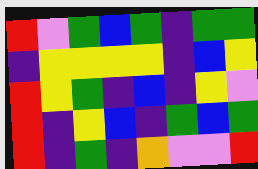[["red", "violet", "green", "blue", "green", "indigo", "green", "green"], ["indigo", "yellow", "yellow", "yellow", "yellow", "indigo", "blue", "yellow"], ["red", "yellow", "green", "indigo", "blue", "indigo", "yellow", "violet"], ["red", "indigo", "yellow", "blue", "indigo", "green", "blue", "green"], ["red", "indigo", "green", "indigo", "orange", "violet", "violet", "red"]]